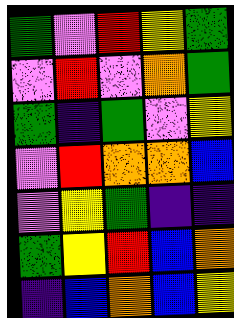[["green", "violet", "red", "yellow", "green"], ["violet", "red", "violet", "orange", "green"], ["green", "indigo", "green", "violet", "yellow"], ["violet", "red", "orange", "orange", "blue"], ["violet", "yellow", "green", "indigo", "indigo"], ["green", "yellow", "red", "blue", "orange"], ["indigo", "blue", "orange", "blue", "yellow"]]